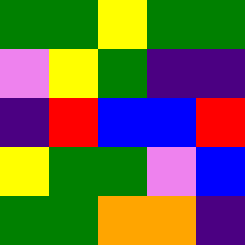[["green", "green", "yellow", "green", "green"], ["violet", "yellow", "green", "indigo", "indigo"], ["indigo", "red", "blue", "blue", "red"], ["yellow", "green", "green", "violet", "blue"], ["green", "green", "orange", "orange", "indigo"]]